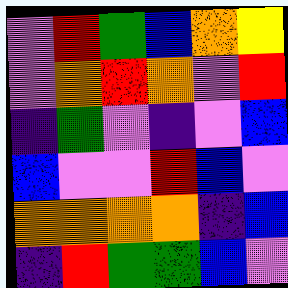[["violet", "red", "green", "blue", "orange", "yellow"], ["violet", "orange", "red", "orange", "violet", "red"], ["indigo", "green", "violet", "indigo", "violet", "blue"], ["blue", "violet", "violet", "red", "blue", "violet"], ["orange", "orange", "orange", "orange", "indigo", "blue"], ["indigo", "red", "green", "green", "blue", "violet"]]